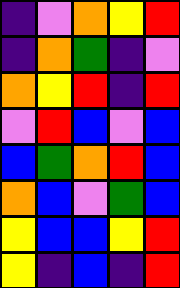[["indigo", "violet", "orange", "yellow", "red"], ["indigo", "orange", "green", "indigo", "violet"], ["orange", "yellow", "red", "indigo", "red"], ["violet", "red", "blue", "violet", "blue"], ["blue", "green", "orange", "red", "blue"], ["orange", "blue", "violet", "green", "blue"], ["yellow", "blue", "blue", "yellow", "red"], ["yellow", "indigo", "blue", "indigo", "red"]]